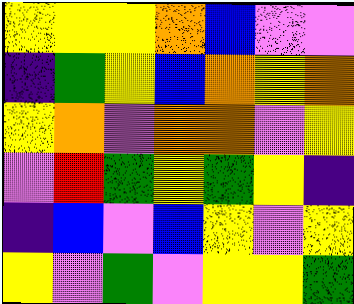[["yellow", "yellow", "yellow", "orange", "blue", "violet", "violet"], ["indigo", "green", "yellow", "blue", "orange", "yellow", "orange"], ["yellow", "orange", "violet", "orange", "orange", "violet", "yellow"], ["violet", "red", "green", "yellow", "green", "yellow", "indigo"], ["indigo", "blue", "violet", "blue", "yellow", "violet", "yellow"], ["yellow", "violet", "green", "violet", "yellow", "yellow", "green"]]